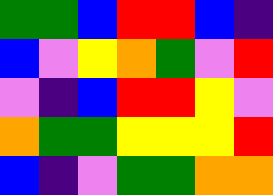[["green", "green", "blue", "red", "red", "blue", "indigo"], ["blue", "violet", "yellow", "orange", "green", "violet", "red"], ["violet", "indigo", "blue", "red", "red", "yellow", "violet"], ["orange", "green", "green", "yellow", "yellow", "yellow", "red"], ["blue", "indigo", "violet", "green", "green", "orange", "orange"]]